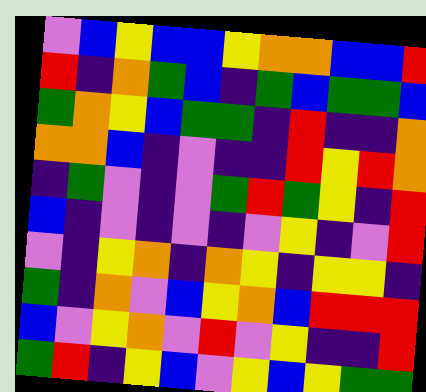[["violet", "blue", "yellow", "blue", "blue", "yellow", "orange", "orange", "blue", "blue", "red"], ["red", "indigo", "orange", "green", "blue", "indigo", "green", "blue", "green", "green", "blue"], ["green", "orange", "yellow", "blue", "green", "green", "indigo", "red", "indigo", "indigo", "orange"], ["orange", "orange", "blue", "indigo", "violet", "indigo", "indigo", "red", "yellow", "red", "orange"], ["indigo", "green", "violet", "indigo", "violet", "green", "red", "green", "yellow", "indigo", "red"], ["blue", "indigo", "violet", "indigo", "violet", "indigo", "violet", "yellow", "indigo", "violet", "red"], ["violet", "indigo", "yellow", "orange", "indigo", "orange", "yellow", "indigo", "yellow", "yellow", "indigo"], ["green", "indigo", "orange", "violet", "blue", "yellow", "orange", "blue", "red", "red", "red"], ["blue", "violet", "yellow", "orange", "violet", "red", "violet", "yellow", "indigo", "indigo", "red"], ["green", "red", "indigo", "yellow", "blue", "violet", "yellow", "blue", "yellow", "green", "green"]]